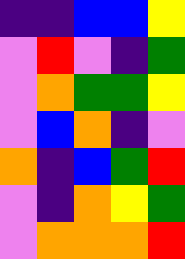[["indigo", "indigo", "blue", "blue", "yellow"], ["violet", "red", "violet", "indigo", "green"], ["violet", "orange", "green", "green", "yellow"], ["violet", "blue", "orange", "indigo", "violet"], ["orange", "indigo", "blue", "green", "red"], ["violet", "indigo", "orange", "yellow", "green"], ["violet", "orange", "orange", "orange", "red"]]